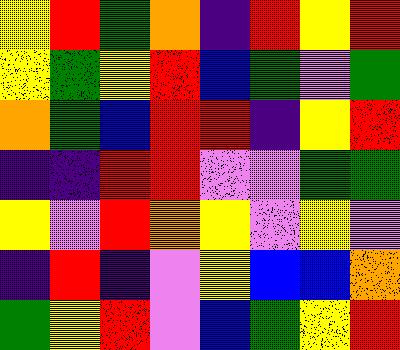[["yellow", "red", "green", "orange", "indigo", "red", "yellow", "red"], ["yellow", "green", "yellow", "red", "blue", "green", "violet", "green"], ["orange", "green", "blue", "red", "red", "indigo", "yellow", "red"], ["indigo", "indigo", "red", "red", "violet", "violet", "green", "green"], ["yellow", "violet", "red", "orange", "yellow", "violet", "yellow", "violet"], ["indigo", "red", "indigo", "violet", "yellow", "blue", "blue", "orange"], ["green", "yellow", "red", "violet", "blue", "green", "yellow", "red"]]